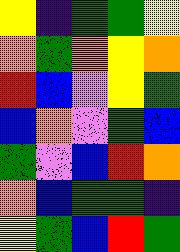[["yellow", "indigo", "green", "green", "yellow"], ["orange", "green", "orange", "yellow", "orange"], ["red", "blue", "violet", "yellow", "green"], ["blue", "orange", "violet", "green", "blue"], ["green", "violet", "blue", "red", "orange"], ["orange", "blue", "green", "green", "indigo"], ["yellow", "green", "blue", "red", "green"]]